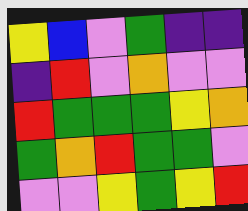[["yellow", "blue", "violet", "green", "indigo", "indigo"], ["indigo", "red", "violet", "orange", "violet", "violet"], ["red", "green", "green", "green", "yellow", "orange"], ["green", "orange", "red", "green", "green", "violet"], ["violet", "violet", "yellow", "green", "yellow", "red"]]